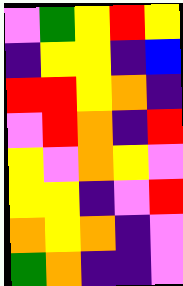[["violet", "green", "yellow", "red", "yellow"], ["indigo", "yellow", "yellow", "indigo", "blue"], ["red", "red", "yellow", "orange", "indigo"], ["violet", "red", "orange", "indigo", "red"], ["yellow", "violet", "orange", "yellow", "violet"], ["yellow", "yellow", "indigo", "violet", "red"], ["orange", "yellow", "orange", "indigo", "violet"], ["green", "orange", "indigo", "indigo", "violet"]]